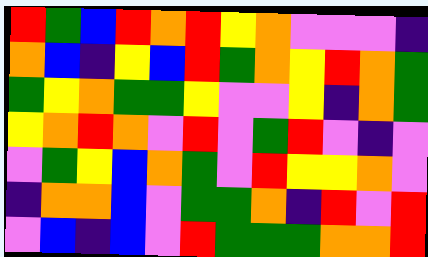[["red", "green", "blue", "red", "orange", "red", "yellow", "orange", "violet", "violet", "violet", "indigo"], ["orange", "blue", "indigo", "yellow", "blue", "red", "green", "orange", "yellow", "red", "orange", "green"], ["green", "yellow", "orange", "green", "green", "yellow", "violet", "violet", "yellow", "indigo", "orange", "green"], ["yellow", "orange", "red", "orange", "violet", "red", "violet", "green", "red", "violet", "indigo", "violet"], ["violet", "green", "yellow", "blue", "orange", "green", "violet", "red", "yellow", "yellow", "orange", "violet"], ["indigo", "orange", "orange", "blue", "violet", "green", "green", "orange", "indigo", "red", "violet", "red"], ["violet", "blue", "indigo", "blue", "violet", "red", "green", "green", "green", "orange", "orange", "red"]]